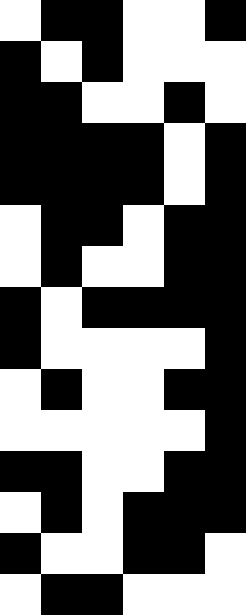[["white", "black", "black", "white", "white", "black"], ["black", "white", "black", "white", "white", "white"], ["black", "black", "white", "white", "black", "white"], ["black", "black", "black", "black", "white", "black"], ["black", "black", "black", "black", "white", "black"], ["white", "black", "black", "white", "black", "black"], ["white", "black", "white", "white", "black", "black"], ["black", "white", "black", "black", "black", "black"], ["black", "white", "white", "white", "white", "black"], ["white", "black", "white", "white", "black", "black"], ["white", "white", "white", "white", "white", "black"], ["black", "black", "white", "white", "black", "black"], ["white", "black", "white", "black", "black", "black"], ["black", "white", "white", "black", "black", "white"], ["white", "black", "black", "white", "white", "white"]]